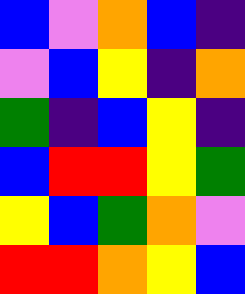[["blue", "violet", "orange", "blue", "indigo"], ["violet", "blue", "yellow", "indigo", "orange"], ["green", "indigo", "blue", "yellow", "indigo"], ["blue", "red", "red", "yellow", "green"], ["yellow", "blue", "green", "orange", "violet"], ["red", "red", "orange", "yellow", "blue"]]